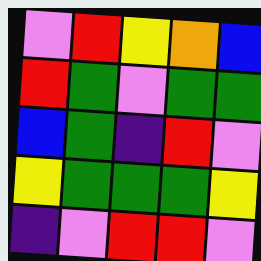[["violet", "red", "yellow", "orange", "blue"], ["red", "green", "violet", "green", "green"], ["blue", "green", "indigo", "red", "violet"], ["yellow", "green", "green", "green", "yellow"], ["indigo", "violet", "red", "red", "violet"]]